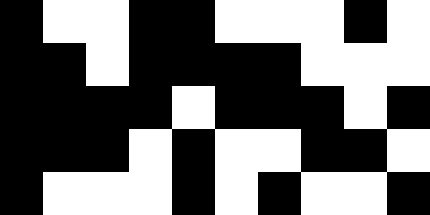[["black", "white", "white", "black", "black", "white", "white", "white", "black", "white"], ["black", "black", "white", "black", "black", "black", "black", "white", "white", "white"], ["black", "black", "black", "black", "white", "black", "black", "black", "white", "black"], ["black", "black", "black", "white", "black", "white", "white", "black", "black", "white"], ["black", "white", "white", "white", "black", "white", "black", "white", "white", "black"]]